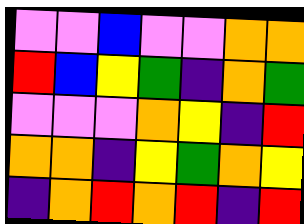[["violet", "violet", "blue", "violet", "violet", "orange", "orange"], ["red", "blue", "yellow", "green", "indigo", "orange", "green"], ["violet", "violet", "violet", "orange", "yellow", "indigo", "red"], ["orange", "orange", "indigo", "yellow", "green", "orange", "yellow"], ["indigo", "orange", "red", "orange", "red", "indigo", "red"]]